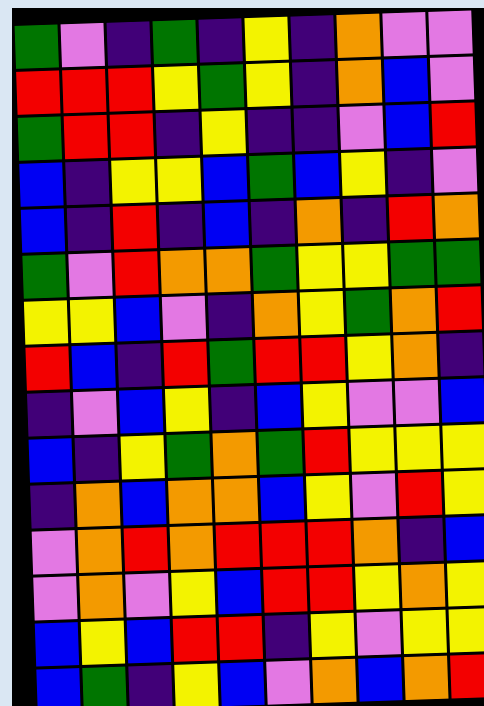[["green", "violet", "indigo", "green", "indigo", "yellow", "indigo", "orange", "violet", "violet"], ["red", "red", "red", "yellow", "green", "yellow", "indigo", "orange", "blue", "violet"], ["green", "red", "red", "indigo", "yellow", "indigo", "indigo", "violet", "blue", "red"], ["blue", "indigo", "yellow", "yellow", "blue", "green", "blue", "yellow", "indigo", "violet"], ["blue", "indigo", "red", "indigo", "blue", "indigo", "orange", "indigo", "red", "orange"], ["green", "violet", "red", "orange", "orange", "green", "yellow", "yellow", "green", "green"], ["yellow", "yellow", "blue", "violet", "indigo", "orange", "yellow", "green", "orange", "red"], ["red", "blue", "indigo", "red", "green", "red", "red", "yellow", "orange", "indigo"], ["indigo", "violet", "blue", "yellow", "indigo", "blue", "yellow", "violet", "violet", "blue"], ["blue", "indigo", "yellow", "green", "orange", "green", "red", "yellow", "yellow", "yellow"], ["indigo", "orange", "blue", "orange", "orange", "blue", "yellow", "violet", "red", "yellow"], ["violet", "orange", "red", "orange", "red", "red", "red", "orange", "indigo", "blue"], ["violet", "orange", "violet", "yellow", "blue", "red", "red", "yellow", "orange", "yellow"], ["blue", "yellow", "blue", "red", "red", "indigo", "yellow", "violet", "yellow", "yellow"], ["blue", "green", "indigo", "yellow", "blue", "violet", "orange", "blue", "orange", "red"]]